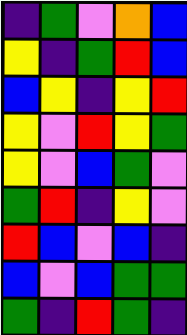[["indigo", "green", "violet", "orange", "blue"], ["yellow", "indigo", "green", "red", "blue"], ["blue", "yellow", "indigo", "yellow", "red"], ["yellow", "violet", "red", "yellow", "green"], ["yellow", "violet", "blue", "green", "violet"], ["green", "red", "indigo", "yellow", "violet"], ["red", "blue", "violet", "blue", "indigo"], ["blue", "violet", "blue", "green", "green"], ["green", "indigo", "red", "green", "indigo"]]